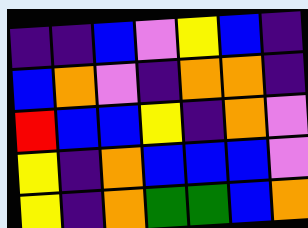[["indigo", "indigo", "blue", "violet", "yellow", "blue", "indigo"], ["blue", "orange", "violet", "indigo", "orange", "orange", "indigo"], ["red", "blue", "blue", "yellow", "indigo", "orange", "violet"], ["yellow", "indigo", "orange", "blue", "blue", "blue", "violet"], ["yellow", "indigo", "orange", "green", "green", "blue", "orange"]]